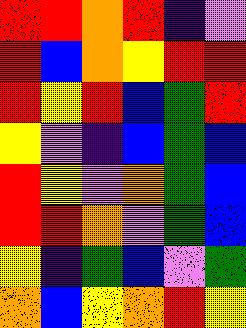[["red", "red", "orange", "red", "indigo", "violet"], ["red", "blue", "orange", "yellow", "red", "red"], ["red", "yellow", "red", "blue", "green", "red"], ["yellow", "violet", "indigo", "blue", "green", "blue"], ["red", "yellow", "violet", "orange", "green", "blue"], ["red", "red", "orange", "violet", "green", "blue"], ["yellow", "indigo", "green", "blue", "violet", "green"], ["orange", "blue", "yellow", "orange", "red", "yellow"]]